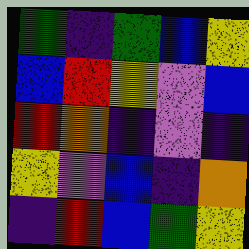[["green", "indigo", "green", "blue", "yellow"], ["blue", "red", "yellow", "violet", "blue"], ["red", "orange", "indigo", "violet", "indigo"], ["yellow", "violet", "blue", "indigo", "orange"], ["indigo", "red", "blue", "green", "yellow"]]